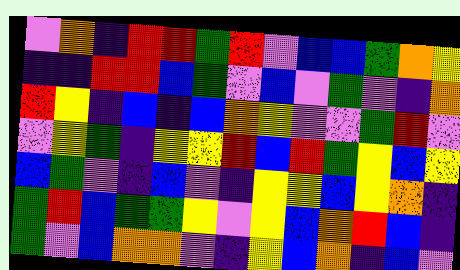[["violet", "orange", "indigo", "red", "red", "green", "red", "violet", "blue", "blue", "green", "orange", "yellow"], ["indigo", "indigo", "red", "red", "blue", "green", "violet", "blue", "violet", "green", "violet", "indigo", "orange"], ["red", "yellow", "indigo", "blue", "indigo", "blue", "orange", "yellow", "violet", "violet", "green", "red", "violet"], ["violet", "yellow", "green", "indigo", "yellow", "yellow", "red", "blue", "red", "green", "yellow", "blue", "yellow"], ["blue", "green", "violet", "indigo", "blue", "violet", "indigo", "yellow", "yellow", "blue", "yellow", "orange", "indigo"], ["green", "red", "blue", "green", "green", "yellow", "violet", "yellow", "blue", "orange", "red", "blue", "indigo"], ["green", "violet", "blue", "orange", "orange", "violet", "indigo", "yellow", "blue", "orange", "indigo", "blue", "violet"]]